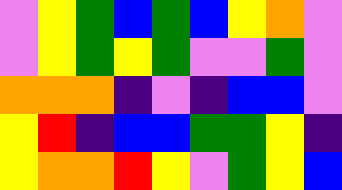[["violet", "yellow", "green", "blue", "green", "blue", "yellow", "orange", "violet"], ["violet", "yellow", "green", "yellow", "green", "violet", "violet", "green", "violet"], ["orange", "orange", "orange", "indigo", "violet", "indigo", "blue", "blue", "violet"], ["yellow", "red", "indigo", "blue", "blue", "green", "green", "yellow", "indigo"], ["yellow", "orange", "orange", "red", "yellow", "violet", "green", "yellow", "blue"]]